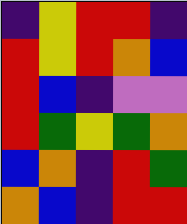[["indigo", "yellow", "red", "red", "indigo"], ["red", "yellow", "red", "orange", "blue"], ["red", "blue", "indigo", "violet", "violet"], ["red", "green", "yellow", "green", "orange"], ["blue", "orange", "indigo", "red", "green"], ["orange", "blue", "indigo", "red", "red"]]